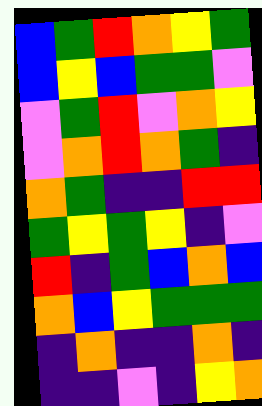[["blue", "green", "red", "orange", "yellow", "green"], ["blue", "yellow", "blue", "green", "green", "violet"], ["violet", "green", "red", "violet", "orange", "yellow"], ["violet", "orange", "red", "orange", "green", "indigo"], ["orange", "green", "indigo", "indigo", "red", "red"], ["green", "yellow", "green", "yellow", "indigo", "violet"], ["red", "indigo", "green", "blue", "orange", "blue"], ["orange", "blue", "yellow", "green", "green", "green"], ["indigo", "orange", "indigo", "indigo", "orange", "indigo"], ["indigo", "indigo", "violet", "indigo", "yellow", "orange"]]